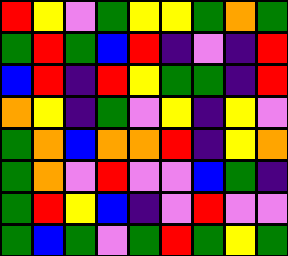[["red", "yellow", "violet", "green", "yellow", "yellow", "green", "orange", "green"], ["green", "red", "green", "blue", "red", "indigo", "violet", "indigo", "red"], ["blue", "red", "indigo", "red", "yellow", "green", "green", "indigo", "red"], ["orange", "yellow", "indigo", "green", "violet", "yellow", "indigo", "yellow", "violet"], ["green", "orange", "blue", "orange", "orange", "red", "indigo", "yellow", "orange"], ["green", "orange", "violet", "red", "violet", "violet", "blue", "green", "indigo"], ["green", "red", "yellow", "blue", "indigo", "violet", "red", "violet", "violet"], ["green", "blue", "green", "violet", "green", "red", "green", "yellow", "green"]]